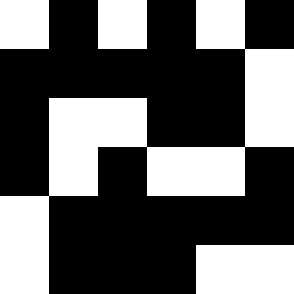[["white", "black", "white", "black", "white", "black"], ["black", "black", "black", "black", "black", "white"], ["black", "white", "white", "black", "black", "white"], ["black", "white", "black", "white", "white", "black"], ["white", "black", "black", "black", "black", "black"], ["white", "black", "black", "black", "white", "white"]]